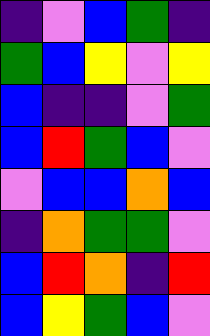[["indigo", "violet", "blue", "green", "indigo"], ["green", "blue", "yellow", "violet", "yellow"], ["blue", "indigo", "indigo", "violet", "green"], ["blue", "red", "green", "blue", "violet"], ["violet", "blue", "blue", "orange", "blue"], ["indigo", "orange", "green", "green", "violet"], ["blue", "red", "orange", "indigo", "red"], ["blue", "yellow", "green", "blue", "violet"]]